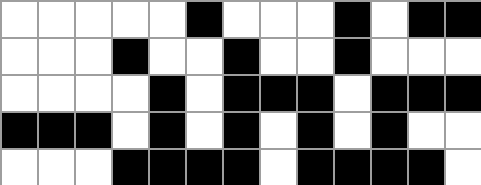[["white", "white", "white", "white", "white", "black", "white", "white", "white", "black", "white", "black", "black"], ["white", "white", "white", "black", "white", "white", "black", "white", "white", "black", "white", "white", "white"], ["white", "white", "white", "white", "black", "white", "black", "black", "black", "white", "black", "black", "black"], ["black", "black", "black", "white", "black", "white", "black", "white", "black", "white", "black", "white", "white"], ["white", "white", "white", "black", "black", "black", "black", "white", "black", "black", "black", "black", "white"]]